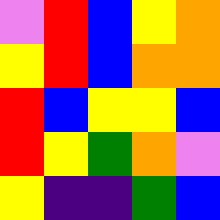[["violet", "red", "blue", "yellow", "orange"], ["yellow", "red", "blue", "orange", "orange"], ["red", "blue", "yellow", "yellow", "blue"], ["red", "yellow", "green", "orange", "violet"], ["yellow", "indigo", "indigo", "green", "blue"]]